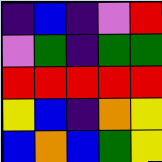[["indigo", "blue", "indigo", "violet", "red"], ["violet", "green", "indigo", "green", "green"], ["red", "red", "red", "red", "red"], ["yellow", "blue", "indigo", "orange", "yellow"], ["blue", "orange", "blue", "green", "yellow"]]